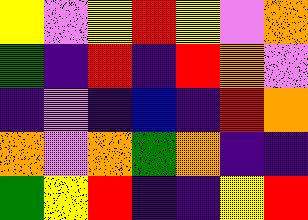[["yellow", "violet", "yellow", "red", "yellow", "violet", "orange"], ["green", "indigo", "red", "indigo", "red", "orange", "violet"], ["indigo", "violet", "indigo", "blue", "indigo", "red", "orange"], ["orange", "violet", "orange", "green", "orange", "indigo", "indigo"], ["green", "yellow", "red", "indigo", "indigo", "yellow", "red"]]